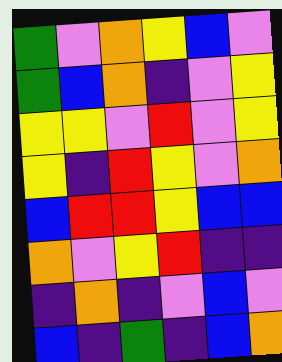[["green", "violet", "orange", "yellow", "blue", "violet"], ["green", "blue", "orange", "indigo", "violet", "yellow"], ["yellow", "yellow", "violet", "red", "violet", "yellow"], ["yellow", "indigo", "red", "yellow", "violet", "orange"], ["blue", "red", "red", "yellow", "blue", "blue"], ["orange", "violet", "yellow", "red", "indigo", "indigo"], ["indigo", "orange", "indigo", "violet", "blue", "violet"], ["blue", "indigo", "green", "indigo", "blue", "orange"]]